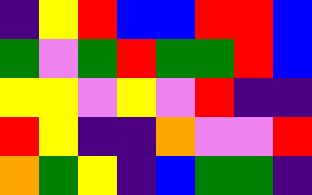[["indigo", "yellow", "red", "blue", "blue", "red", "red", "blue"], ["green", "violet", "green", "red", "green", "green", "red", "blue"], ["yellow", "yellow", "violet", "yellow", "violet", "red", "indigo", "indigo"], ["red", "yellow", "indigo", "indigo", "orange", "violet", "violet", "red"], ["orange", "green", "yellow", "indigo", "blue", "green", "green", "indigo"]]